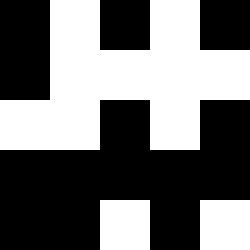[["black", "white", "black", "white", "black"], ["black", "white", "white", "white", "white"], ["white", "white", "black", "white", "black"], ["black", "black", "black", "black", "black"], ["black", "black", "white", "black", "white"]]